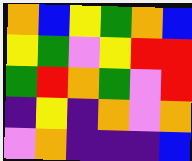[["orange", "blue", "yellow", "green", "orange", "blue"], ["yellow", "green", "violet", "yellow", "red", "red"], ["green", "red", "orange", "green", "violet", "red"], ["indigo", "yellow", "indigo", "orange", "violet", "orange"], ["violet", "orange", "indigo", "indigo", "indigo", "blue"]]